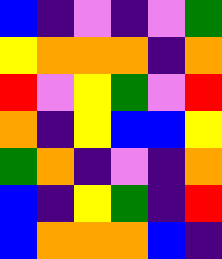[["blue", "indigo", "violet", "indigo", "violet", "green"], ["yellow", "orange", "orange", "orange", "indigo", "orange"], ["red", "violet", "yellow", "green", "violet", "red"], ["orange", "indigo", "yellow", "blue", "blue", "yellow"], ["green", "orange", "indigo", "violet", "indigo", "orange"], ["blue", "indigo", "yellow", "green", "indigo", "red"], ["blue", "orange", "orange", "orange", "blue", "indigo"]]